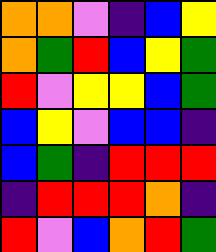[["orange", "orange", "violet", "indigo", "blue", "yellow"], ["orange", "green", "red", "blue", "yellow", "green"], ["red", "violet", "yellow", "yellow", "blue", "green"], ["blue", "yellow", "violet", "blue", "blue", "indigo"], ["blue", "green", "indigo", "red", "red", "red"], ["indigo", "red", "red", "red", "orange", "indigo"], ["red", "violet", "blue", "orange", "red", "green"]]